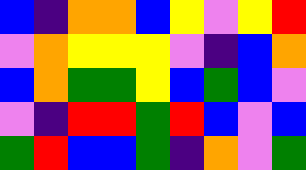[["blue", "indigo", "orange", "orange", "blue", "yellow", "violet", "yellow", "red"], ["violet", "orange", "yellow", "yellow", "yellow", "violet", "indigo", "blue", "orange"], ["blue", "orange", "green", "green", "yellow", "blue", "green", "blue", "violet"], ["violet", "indigo", "red", "red", "green", "red", "blue", "violet", "blue"], ["green", "red", "blue", "blue", "green", "indigo", "orange", "violet", "green"]]